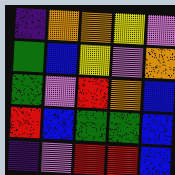[["indigo", "orange", "orange", "yellow", "violet"], ["green", "blue", "yellow", "violet", "orange"], ["green", "violet", "red", "orange", "blue"], ["red", "blue", "green", "green", "blue"], ["indigo", "violet", "red", "red", "blue"]]